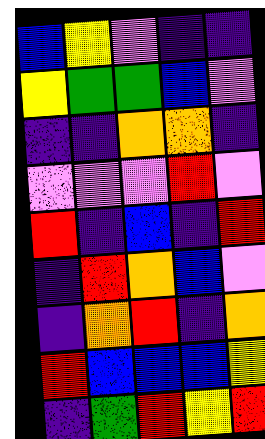[["blue", "yellow", "violet", "indigo", "indigo"], ["yellow", "green", "green", "blue", "violet"], ["indigo", "indigo", "orange", "orange", "indigo"], ["violet", "violet", "violet", "red", "violet"], ["red", "indigo", "blue", "indigo", "red"], ["indigo", "red", "orange", "blue", "violet"], ["indigo", "orange", "red", "indigo", "orange"], ["red", "blue", "blue", "blue", "yellow"], ["indigo", "green", "red", "yellow", "red"]]